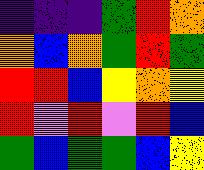[["indigo", "indigo", "indigo", "green", "red", "orange"], ["orange", "blue", "orange", "green", "red", "green"], ["red", "red", "blue", "yellow", "orange", "yellow"], ["red", "violet", "red", "violet", "red", "blue"], ["green", "blue", "green", "green", "blue", "yellow"]]